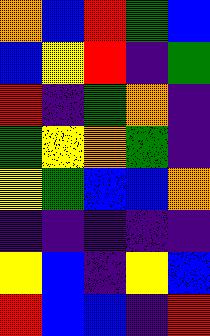[["orange", "blue", "red", "green", "blue"], ["blue", "yellow", "red", "indigo", "green"], ["red", "indigo", "green", "orange", "indigo"], ["green", "yellow", "orange", "green", "indigo"], ["yellow", "green", "blue", "blue", "orange"], ["indigo", "indigo", "indigo", "indigo", "indigo"], ["yellow", "blue", "indigo", "yellow", "blue"], ["red", "blue", "blue", "indigo", "red"]]